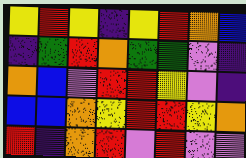[["yellow", "red", "yellow", "indigo", "yellow", "red", "orange", "blue"], ["indigo", "green", "red", "orange", "green", "green", "violet", "indigo"], ["orange", "blue", "violet", "red", "red", "yellow", "violet", "indigo"], ["blue", "blue", "orange", "yellow", "red", "red", "yellow", "orange"], ["red", "indigo", "orange", "red", "violet", "red", "violet", "violet"]]